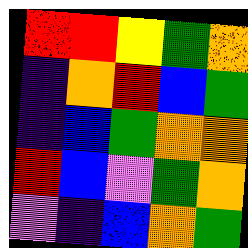[["red", "red", "yellow", "green", "orange"], ["indigo", "orange", "red", "blue", "green"], ["indigo", "blue", "green", "orange", "orange"], ["red", "blue", "violet", "green", "orange"], ["violet", "indigo", "blue", "orange", "green"]]